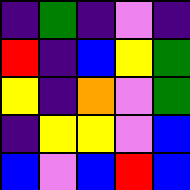[["indigo", "green", "indigo", "violet", "indigo"], ["red", "indigo", "blue", "yellow", "green"], ["yellow", "indigo", "orange", "violet", "green"], ["indigo", "yellow", "yellow", "violet", "blue"], ["blue", "violet", "blue", "red", "blue"]]